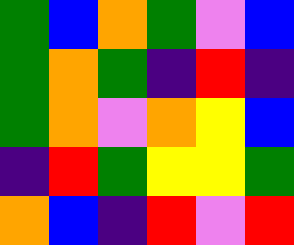[["green", "blue", "orange", "green", "violet", "blue"], ["green", "orange", "green", "indigo", "red", "indigo"], ["green", "orange", "violet", "orange", "yellow", "blue"], ["indigo", "red", "green", "yellow", "yellow", "green"], ["orange", "blue", "indigo", "red", "violet", "red"]]